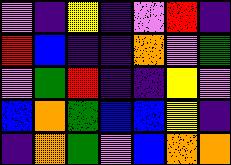[["violet", "indigo", "yellow", "indigo", "violet", "red", "indigo"], ["red", "blue", "indigo", "indigo", "orange", "violet", "green"], ["violet", "green", "red", "indigo", "indigo", "yellow", "violet"], ["blue", "orange", "green", "blue", "blue", "yellow", "indigo"], ["indigo", "orange", "green", "violet", "blue", "orange", "orange"]]